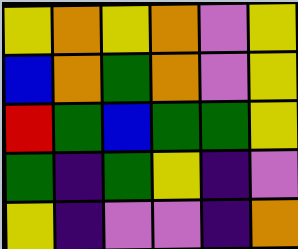[["yellow", "orange", "yellow", "orange", "violet", "yellow"], ["blue", "orange", "green", "orange", "violet", "yellow"], ["red", "green", "blue", "green", "green", "yellow"], ["green", "indigo", "green", "yellow", "indigo", "violet"], ["yellow", "indigo", "violet", "violet", "indigo", "orange"]]